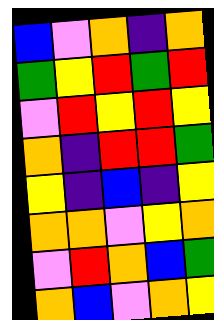[["blue", "violet", "orange", "indigo", "orange"], ["green", "yellow", "red", "green", "red"], ["violet", "red", "yellow", "red", "yellow"], ["orange", "indigo", "red", "red", "green"], ["yellow", "indigo", "blue", "indigo", "yellow"], ["orange", "orange", "violet", "yellow", "orange"], ["violet", "red", "orange", "blue", "green"], ["orange", "blue", "violet", "orange", "yellow"]]